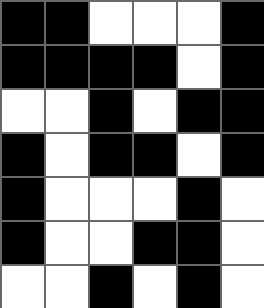[["black", "black", "white", "white", "white", "black"], ["black", "black", "black", "black", "white", "black"], ["white", "white", "black", "white", "black", "black"], ["black", "white", "black", "black", "white", "black"], ["black", "white", "white", "white", "black", "white"], ["black", "white", "white", "black", "black", "white"], ["white", "white", "black", "white", "black", "white"]]